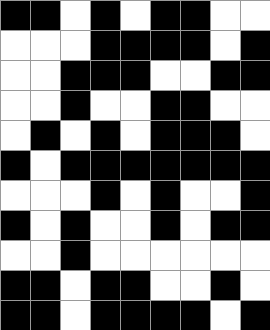[["black", "black", "white", "black", "white", "black", "black", "white", "white"], ["white", "white", "white", "black", "black", "black", "black", "white", "black"], ["white", "white", "black", "black", "black", "white", "white", "black", "black"], ["white", "white", "black", "white", "white", "black", "black", "white", "white"], ["white", "black", "white", "black", "white", "black", "black", "black", "white"], ["black", "white", "black", "black", "black", "black", "black", "black", "black"], ["white", "white", "white", "black", "white", "black", "white", "white", "black"], ["black", "white", "black", "white", "white", "black", "white", "black", "black"], ["white", "white", "black", "white", "white", "white", "white", "white", "white"], ["black", "black", "white", "black", "black", "white", "white", "black", "white"], ["black", "black", "white", "black", "black", "black", "black", "white", "black"]]